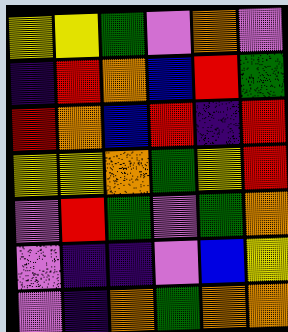[["yellow", "yellow", "green", "violet", "orange", "violet"], ["indigo", "red", "orange", "blue", "red", "green"], ["red", "orange", "blue", "red", "indigo", "red"], ["yellow", "yellow", "orange", "green", "yellow", "red"], ["violet", "red", "green", "violet", "green", "orange"], ["violet", "indigo", "indigo", "violet", "blue", "yellow"], ["violet", "indigo", "orange", "green", "orange", "orange"]]